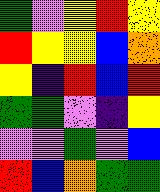[["green", "violet", "yellow", "red", "yellow"], ["red", "yellow", "yellow", "blue", "orange"], ["yellow", "indigo", "red", "blue", "red"], ["green", "green", "violet", "indigo", "yellow"], ["violet", "violet", "green", "violet", "blue"], ["red", "blue", "orange", "green", "green"]]